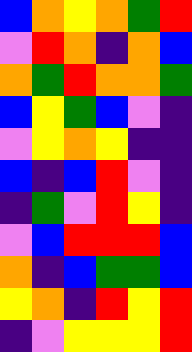[["blue", "orange", "yellow", "orange", "green", "red"], ["violet", "red", "orange", "indigo", "orange", "blue"], ["orange", "green", "red", "orange", "orange", "green"], ["blue", "yellow", "green", "blue", "violet", "indigo"], ["violet", "yellow", "orange", "yellow", "indigo", "indigo"], ["blue", "indigo", "blue", "red", "violet", "indigo"], ["indigo", "green", "violet", "red", "yellow", "indigo"], ["violet", "blue", "red", "red", "red", "blue"], ["orange", "indigo", "blue", "green", "green", "blue"], ["yellow", "orange", "indigo", "red", "yellow", "red"], ["indigo", "violet", "yellow", "yellow", "yellow", "red"]]